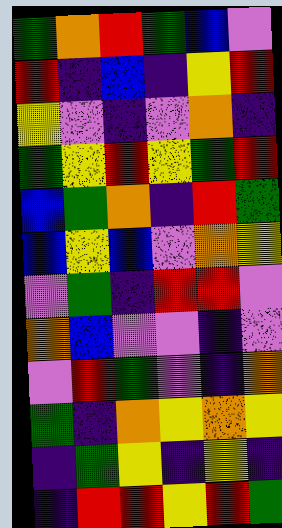[["green", "orange", "red", "green", "blue", "violet"], ["red", "indigo", "blue", "indigo", "yellow", "red"], ["yellow", "violet", "indigo", "violet", "orange", "indigo"], ["green", "yellow", "red", "yellow", "green", "red"], ["blue", "green", "orange", "indigo", "red", "green"], ["blue", "yellow", "blue", "violet", "orange", "yellow"], ["violet", "green", "indigo", "red", "red", "violet"], ["orange", "blue", "violet", "violet", "indigo", "violet"], ["violet", "red", "green", "violet", "indigo", "orange"], ["green", "indigo", "orange", "yellow", "orange", "yellow"], ["indigo", "green", "yellow", "indigo", "yellow", "indigo"], ["indigo", "red", "red", "yellow", "red", "green"]]